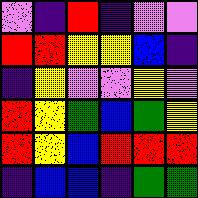[["violet", "indigo", "red", "indigo", "violet", "violet"], ["red", "red", "yellow", "yellow", "blue", "indigo"], ["indigo", "yellow", "violet", "violet", "yellow", "violet"], ["red", "yellow", "green", "blue", "green", "yellow"], ["red", "yellow", "blue", "red", "red", "red"], ["indigo", "blue", "blue", "indigo", "green", "green"]]